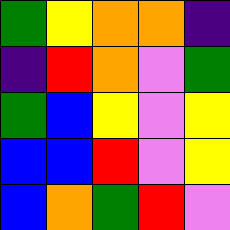[["green", "yellow", "orange", "orange", "indigo"], ["indigo", "red", "orange", "violet", "green"], ["green", "blue", "yellow", "violet", "yellow"], ["blue", "blue", "red", "violet", "yellow"], ["blue", "orange", "green", "red", "violet"]]